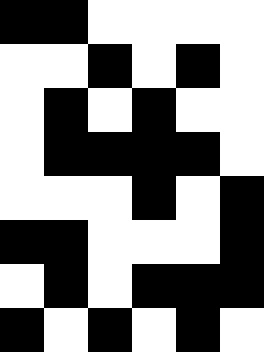[["black", "black", "white", "white", "white", "white"], ["white", "white", "black", "white", "black", "white"], ["white", "black", "white", "black", "white", "white"], ["white", "black", "black", "black", "black", "white"], ["white", "white", "white", "black", "white", "black"], ["black", "black", "white", "white", "white", "black"], ["white", "black", "white", "black", "black", "black"], ["black", "white", "black", "white", "black", "white"]]